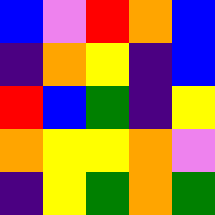[["blue", "violet", "red", "orange", "blue"], ["indigo", "orange", "yellow", "indigo", "blue"], ["red", "blue", "green", "indigo", "yellow"], ["orange", "yellow", "yellow", "orange", "violet"], ["indigo", "yellow", "green", "orange", "green"]]